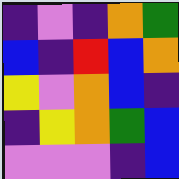[["indigo", "violet", "indigo", "orange", "green"], ["blue", "indigo", "red", "blue", "orange"], ["yellow", "violet", "orange", "blue", "indigo"], ["indigo", "yellow", "orange", "green", "blue"], ["violet", "violet", "violet", "indigo", "blue"]]